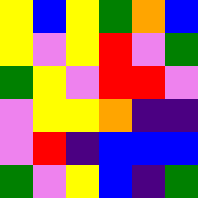[["yellow", "blue", "yellow", "green", "orange", "blue"], ["yellow", "violet", "yellow", "red", "violet", "green"], ["green", "yellow", "violet", "red", "red", "violet"], ["violet", "yellow", "yellow", "orange", "indigo", "indigo"], ["violet", "red", "indigo", "blue", "blue", "blue"], ["green", "violet", "yellow", "blue", "indigo", "green"]]